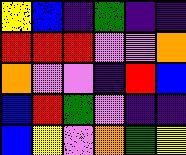[["yellow", "blue", "indigo", "green", "indigo", "indigo"], ["red", "red", "red", "violet", "violet", "orange"], ["orange", "violet", "violet", "indigo", "red", "blue"], ["blue", "red", "green", "violet", "indigo", "indigo"], ["blue", "yellow", "violet", "orange", "green", "yellow"]]